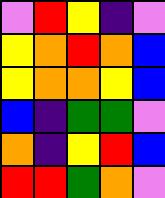[["violet", "red", "yellow", "indigo", "violet"], ["yellow", "orange", "red", "orange", "blue"], ["yellow", "orange", "orange", "yellow", "blue"], ["blue", "indigo", "green", "green", "violet"], ["orange", "indigo", "yellow", "red", "blue"], ["red", "red", "green", "orange", "violet"]]